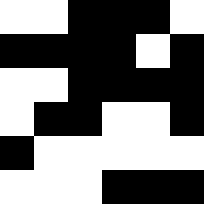[["white", "white", "black", "black", "black", "white"], ["black", "black", "black", "black", "white", "black"], ["white", "white", "black", "black", "black", "black"], ["white", "black", "black", "white", "white", "black"], ["black", "white", "white", "white", "white", "white"], ["white", "white", "white", "black", "black", "black"]]